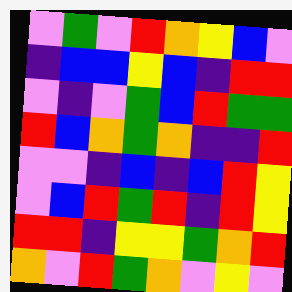[["violet", "green", "violet", "red", "orange", "yellow", "blue", "violet"], ["indigo", "blue", "blue", "yellow", "blue", "indigo", "red", "red"], ["violet", "indigo", "violet", "green", "blue", "red", "green", "green"], ["red", "blue", "orange", "green", "orange", "indigo", "indigo", "red"], ["violet", "violet", "indigo", "blue", "indigo", "blue", "red", "yellow"], ["violet", "blue", "red", "green", "red", "indigo", "red", "yellow"], ["red", "red", "indigo", "yellow", "yellow", "green", "orange", "red"], ["orange", "violet", "red", "green", "orange", "violet", "yellow", "violet"]]